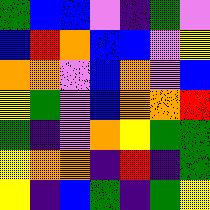[["green", "blue", "blue", "violet", "indigo", "green", "violet"], ["blue", "red", "orange", "blue", "blue", "violet", "yellow"], ["orange", "orange", "violet", "blue", "orange", "violet", "blue"], ["yellow", "green", "violet", "blue", "orange", "orange", "red"], ["green", "indigo", "violet", "orange", "yellow", "green", "green"], ["yellow", "orange", "orange", "indigo", "red", "indigo", "green"], ["yellow", "indigo", "blue", "green", "indigo", "green", "yellow"]]